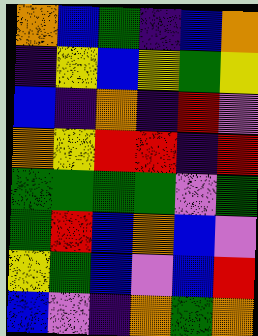[["orange", "blue", "green", "indigo", "blue", "orange"], ["indigo", "yellow", "blue", "yellow", "green", "yellow"], ["blue", "indigo", "orange", "indigo", "red", "violet"], ["orange", "yellow", "red", "red", "indigo", "red"], ["green", "green", "green", "green", "violet", "green"], ["green", "red", "blue", "orange", "blue", "violet"], ["yellow", "green", "blue", "violet", "blue", "red"], ["blue", "violet", "indigo", "orange", "green", "orange"]]